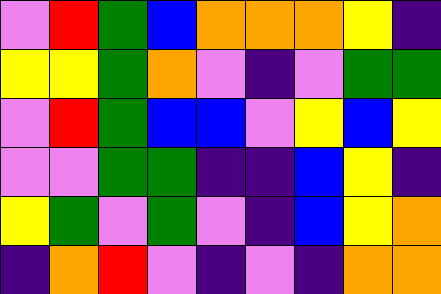[["violet", "red", "green", "blue", "orange", "orange", "orange", "yellow", "indigo"], ["yellow", "yellow", "green", "orange", "violet", "indigo", "violet", "green", "green"], ["violet", "red", "green", "blue", "blue", "violet", "yellow", "blue", "yellow"], ["violet", "violet", "green", "green", "indigo", "indigo", "blue", "yellow", "indigo"], ["yellow", "green", "violet", "green", "violet", "indigo", "blue", "yellow", "orange"], ["indigo", "orange", "red", "violet", "indigo", "violet", "indigo", "orange", "orange"]]